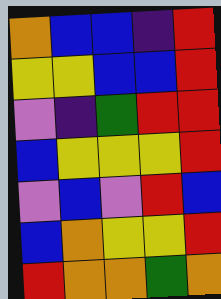[["orange", "blue", "blue", "indigo", "red"], ["yellow", "yellow", "blue", "blue", "red"], ["violet", "indigo", "green", "red", "red"], ["blue", "yellow", "yellow", "yellow", "red"], ["violet", "blue", "violet", "red", "blue"], ["blue", "orange", "yellow", "yellow", "red"], ["red", "orange", "orange", "green", "orange"]]